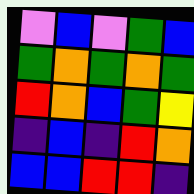[["violet", "blue", "violet", "green", "blue"], ["green", "orange", "green", "orange", "green"], ["red", "orange", "blue", "green", "yellow"], ["indigo", "blue", "indigo", "red", "orange"], ["blue", "blue", "red", "red", "indigo"]]